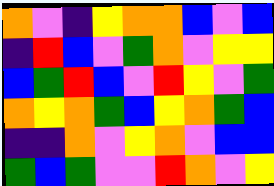[["orange", "violet", "indigo", "yellow", "orange", "orange", "blue", "violet", "blue"], ["indigo", "red", "blue", "violet", "green", "orange", "violet", "yellow", "yellow"], ["blue", "green", "red", "blue", "violet", "red", "yellow", "violet", "green"], ["orange", "yellow", "orange", "green", "blue", "yellow", "orange", "green", "blue"], ["indigo", "indigo", "orange", "violet", "yellow", "orange", "violet", "blue", "blue"], ["green", "blue", "green", "violet", "violet", "red", "orange", "violet", "yellow"]]